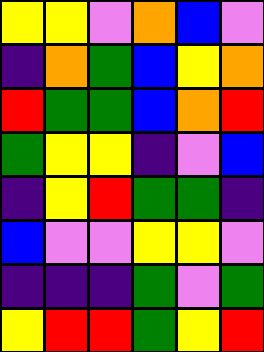[["yellow", "yellow", "violet", "orange", "blue", "violet"], ["indigo", "orange", "green", "blue", "yellow", "orange"], ["red", "green", "green", "blue", "orange", "red"], ["green", "yellow", "yellow", "indigo", "violet", "blue"], ["indigo", "yellow", "red", "green", "green", "indigo"], ["blue", "violet", "violet", "yellow", "yellow", "violet"], ["indigo", "indigo", "indigo", "green", "violet", "green"], ["yellow", "red", "red", "green", "yellow", "red"]]